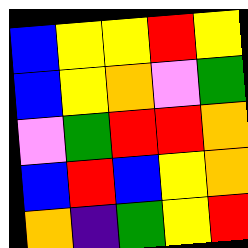[["blue", "yellow", "yellow", "red", "yellow"], ["blue", "yellow", "orange", "violet", "green"], ["violet", "green", "red", "red", "orange"], ["blue", "red", "blue", "yellow", "orange"], ["orange", "indigo", "green", "yellow", "red"]]